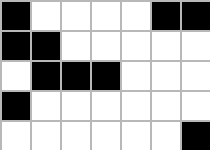[["black", "white", "white", "white", "white", "black", "black"], ["black", "black", "white", "white", "white", "white", "white"], ["white", "black", "black", "black", "white", "white", "white"], ["black", "white", "white", "white", "white", "white", "white"], ["white", "white", "white", "white", "white", "white", "black"]]